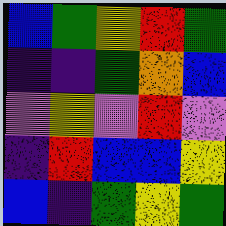[["blue", "green", "yellow", "red", "green"], ["indigo", "indigo", "green", "orange", "blue"], ["violet", "yellow", "violet", "red", "violet"], ["indigo", "red", "blue", "blue", "yellow"], ["blue", "indigo", "green", "yellow", "green"]]